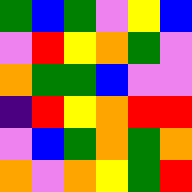[["green", "blue", "green", "violet", "yellow", "blue"], ["violet", "red", "yellow", "orange", "green", "violet"], ["orange", "green", "green", "blue", "violet", "violet"], ["indigo", "red", "yellow", "orange", "red", "red"], ["violet", "blue", "green", "orange", "green", "orange"], ["orange", "violet", "orange", "yellow", "green", "red"]]